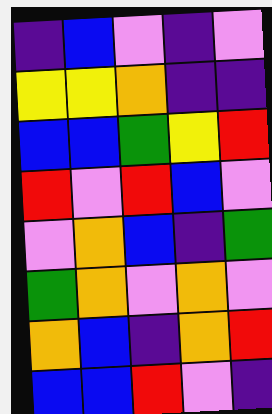[["indigo", "blue", "violet", "indigo", "violet"], ["yellow", "yellow", "orange", "indigo", "indigo"], ["blue", "blue", "green", "yellow", "red"], ["red", "violet", "red", "blue", "violet"], ["violet", "orange", "blue", "indigo", "green"], ["green", "orange", "violet", "orange", "violet"], ["orange", "blue", "indigo", "orange", "red"], ["blue", "blue", "red", "violet", "indigo"]]